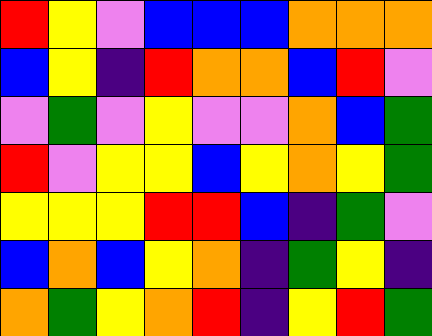[["red", "yellow", "violet", "blue", "blue", "blue", "orange", "orange", "orange"], ["blue", "yellow", "indigo", "red", "orange", "orange", "blue", "red", "violet"], ["violet", "green", "violet", "yellow", "violet", "violet", "orange", "blue", "green"], ["red", "violet", "yellow", "yellow", "blue", "yellow", "orange", "yellow", "green"], ["yellow", "yellow", "yellow", "red", "red", "blue", "indigo", "green", "violet"], ["blue", "orange", "blue", "yellow", "orange", "indigo", "green", "yellow", "indigo"], ["orange", "green", "yellow", "orange", "red", "indigo", "yellow", "red", "green"]]